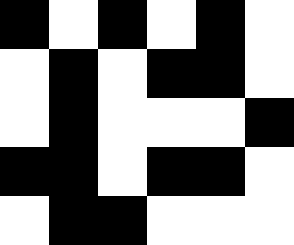[["black", "white", "black", "white", "black", "white"], ["white", "black", "white", "black", "black", "white"], ["white", "black", "white", "white", "white", "black"], ["black", "black", "white", "black", "black", "white"], ["white", "black", "black", "white", "white", "white"]]